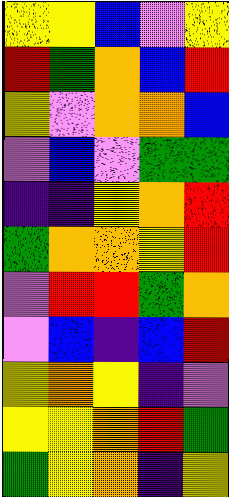[["yellow", "yellow", "blue", "violet", "yellow"], ["red", "green", "orange", "blue", "red"], ["yellow", "violet", "orange", "orange", "blue"], ["violet", "blue", "violet", "green", "green"], ["indigo", "indigo", "yellow", "orange", "red"], ["green", "orange", "orange", "yellow", "red"], ["violet", "red", "red", "green", "orange"], ["violet", "blue", "indigo", "blue", "red"], ["yellow", "orange", "yellow", "indigo", "violet"], ["yellow", "yellow", "orange", "red", "green"], ["green", "yellow", "orange", "indigo", "yellow"]]